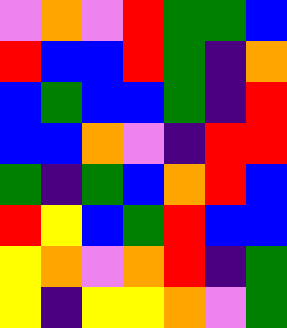[["violet", "orange", "violet", "red", "green", "green", "blue"], ["red", "blue", "blue", "red", "green", "indigo", "orange"], ["blue", "green", "blue", "blue", "green", "indigo", "red"], ["blue", "blue", "orange", "violet", "indigo", "red", "red"], ["green", "indigo", "green", "blue", "orange", "red", "blue"], ["red", "yellow", "blue", "green", "red", "blue", "blue"], ["yellow", "orange", "violet", "orange", "red", "indigo", "green"], ["yellow", "indigo", "yellow", "yellow", "orange", "violet", "green"]]